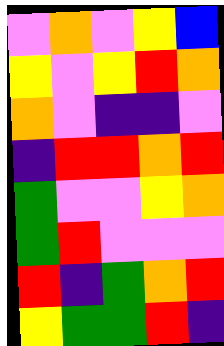[["violet", "orange", "violet", "yellow", "blue"], ["yellow", "violet", "yellow", "red", "orange"], ["orange", "violet", "indigo", "indigo", "violet"], ["indigo", "red", "red", "orange", "red"], ["green", "violet", "violet", "yellow", "orange"], ["green", "red", "violet", "violet", "violet"], ["red", "indigo", "green", "orange", "red"], ["yellow", "green", "green", "red", "indigo"]]